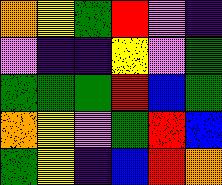[["orange", "yellow", "green", "red", "violet", "indigo"], ["violet", "indigo", "indigo", "yellow", "violet", "green"], ["green", "green", "green", "red", "blue", "green"], ["orange", "yellow", "violet", "green", "red", "blue"], ["green", "yellow", "indigo", "blue", "red", "orange"]]